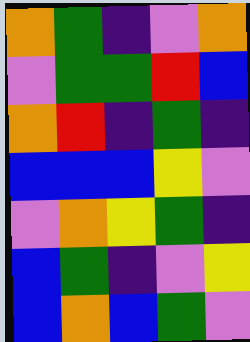[["orange", "green", "indigo", "violet", "orange"], ["violet", "green", "green", "red", "blue"], ["orange", "red", "indigo", "green", "indigo"], ["blue", "blue", "blue", "yellow", "violet"], ["violet", "orange", "yellow", "green", "indigo"], ["blue", "green", "indigo", "violet", "yellow"], ["blue", "orange", "blue", "green", "violet"]]